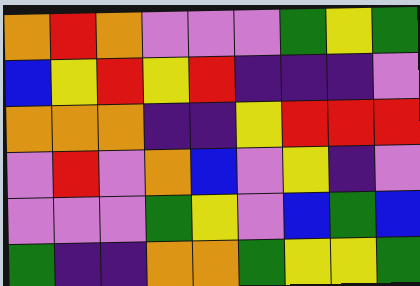[["orange", "red", "orange", "violet", "violet", "violet", "green", "yellow", "green"], ["blue", "yellow", "red", "yellow", "red", "indigo", "indigo", "indigo", "violet"], ["orange", "orange", "orange", "indigo", "indigo", "yellow", "red", "red", "red"], ["violet", "red", "violet", "orange", "blue", "violet", "yellow", "indigo", "violet"], ["violet", "violet", "violet", "green", "yellow", "violet", "blue", "green", "blue"], ["green", "indigo", "indigo", "orange", "orange", "green", "yellow", "yellow", "green"]]